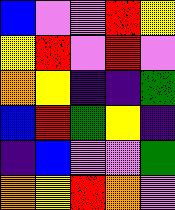[["blue", "violet", "violet", "red", "yellow"], ["yellow", "red", "violet", "red", "violet"], ["orange", "yellow", "indigo", "indigo", "green"], ["blue", "red", "green", "yellow", "indigo"], ["indigo", "blue", "violet", "violet", "green"], ["orange", "yellow", "red", "orange", "violet"]]